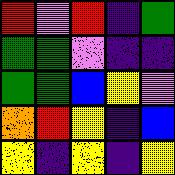[["red", "violet", "red", "indigo", "green"], ["green", "green", "violet", "indigo", "indigo"], ["green", "green", "blue", "yellow", "violet"], ["orange", "red", "yellow", "indigo", "blue"], ["yellow", "indigo", "yellow", "indigo", "yellow"]]